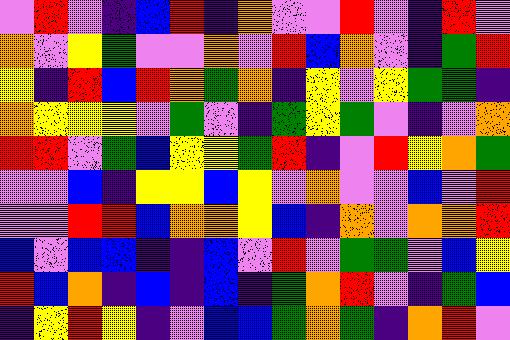[["violet", "red", "violet", "indigo", "blue", "red", "indigo", "orange", "violet", "violet", "red", "violet", "indigo", "red", "violet"], ["orange", "violet", "yellow", "green", "violet", "violet", "orange", "violet", "red", "blue", "orange", "violet", "indigo", "green", "red"], ["yellow", "indigo", "red", "blue", "red", "orange", "green", "orange", "indigo", "yellow", "violet", "yellow", "green", "green", "indigo"], ["orange", "yellow", "yellow", "yellow", "violet", "green", "violet", "indigo", "green", "yellow", "green", "violet", "indigo", "violet", "orange"], ["red", "red", "violet", "green", "blue", "yellow", "yellow", "green", "red", "indigo", "violet", "red", "yellow", "orange", "green"], ["violet", "violet", "blue", "indigo", "yellow", "yellow", "blue", "yellow", "violet", "orange", "violet", "violet", "blue", "violet", "red"], ["violet", "violet", "red", "red", "blue", "orange", "orange", "yellow", "blue", "indigo", "orange", "violet", "orange", "orange", "red"], ["blue", "violet", "blue", "blue", "indigo", "indigo", "blue", "violet", "red", "violet", "green", "green", "violet", "blue", "yellow"], ["red", "blue", "orange", "indigo", "blue", "indigo", "blue", "indigo", "green", "orange", "red", "violet", "indigo", "green", "blue"], ["indigo", "yellow", "red", "yellow", "indigo", "violet", "blue", "blue", "green", "orange", "green", "indigo", "orange", "red", "violet"]]